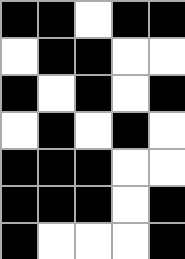[["black", "black", "white", "black", "black"], ["white", "black", "black", "white", "white"], ["black", "white", "black", "white", "black"], ["white", "black", "white", "black", "white"], ["black", "black", "black", "white", "white"], ["black", "black", "black", "white", "black"], ["black", "white", "white", "white", "black"]]